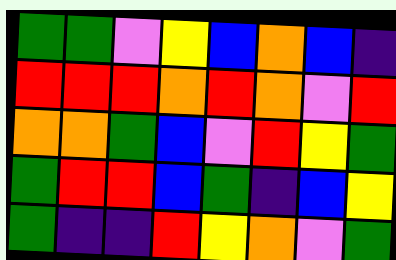[["green", "green", "violet", "yellow", "blue", "orange", "blue", "indigo"], ["red", "red", "red", "orange", "red", "orange", "violet", "red"], ["orange", "orange", "green", "blue", "violet", "red", "yellow", "green"], ["green", "red", "red", "blue", "green", "indigo", "blue", "yellow"], ["green", "indigo", "indigo", "red", "yellow", "orange", "violet", "green"]]